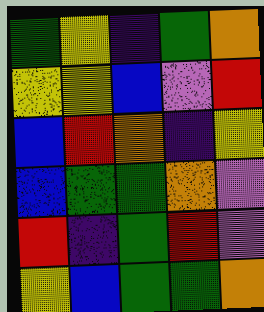[["green", "yellow", "indigo", "green", "orange"], ["yellow", "yellow", "blue", "violet", "red"], ["blue", "red", "orange", "indigo", "yellow"], ["blue", "green", "green", "orange", "violet"], ["red", "indigo", "green", "red", "violet"], ["yellow", "blue", "green", "green", "orange"]]